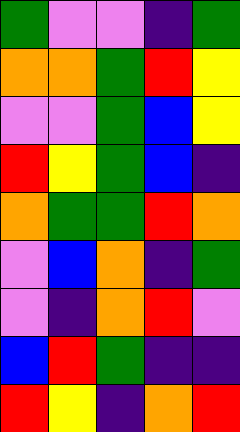[["green", "violet", "violet", "indigo", "green"], ["orange", "orange", "green", "red", "yellow"], ["violet", "violet", "green", "blue", "yellow"], ["red", "yellow", "green", "blue", "indigo"], ["orange", "green", "green", "red", "orange"], ["violet", "blue", "orange", "indigo", "green"], ["violet", "indigo", "orange", "red", "violet"], ["blue", "red", "green", "indigo", "indigo"], ["red", "yellow", "indigo", "orange", "red"]]